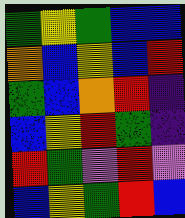[["green", "yellow", "green", "blue", "blue"], ["orange", "blue", "yellow", "blue", "red"], ["green", "blue", "orange", "red", "indigo"], ["blue", "yellow", "red", "green", "indigo"], ["red", "green", "violet", "red", "violet"], ["blue", "yellow", "green", "red", "blue"]]